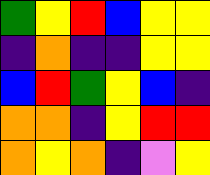[["green", "yellow", "red", "blue", "yellow", "yellow"], ["indigo", "orange", "indigo", "indigo", "yellow", "yellow"], ["blue", "red", "green", "yellow", "blue", "indigo"], ["orange", "orange", "indigo", "yellow", "red", "red"], ["orange", "yellow", "orange", "indigo", "violet", "yellow"]]